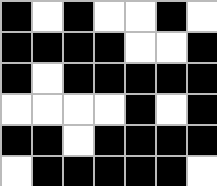[["black", "white", "black", "white", "white", "black", "white"], ["black", "black", "black", "black", "white", "white", "black"], ["black", "white", "black", "black", "black", "black", "black"], ["white", "white", "white", "white", "black", "white", "black"], ["black", "black", "white", "black", "black", "black", "black"], ["white", "black", "black", "black", "black", "black", "white"]]